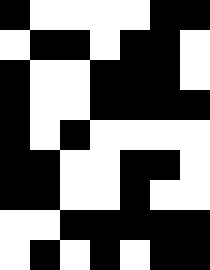[["black", "white", "white", "white", "white", "black", "black"], ["white", "black", "black", "white", "black", "black", "white"], ["black", "white", "white", "black", "black", "black", "white"], ["black", "white", "white", "black", "black", "black", "black"], ["black", "white", "black", "white", "white", "white", "white"], ["black", "black", "white", "white", "black", "black", "white"], ["black", "black", "white", "white", "black", "white", "white"], ["white", "white", "black", "black", "black", "black", "black"], ["white", "black", "white", "black", "white", "black", "black"]]